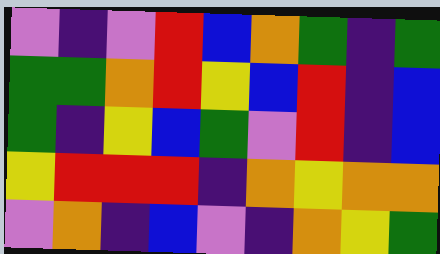[["violet", "indigo", "violet", "red", "blue", "orange", "green", "indigo", "green"], ["green", "green", "orange", "red", "yellow", "blue", "red", "indigo", "blue"], ["green", "indigo", "yellow", "blue", "green", "violet", "red", "indigo", "blue"], ["yellow", "red", "red", "red", "indigo", "orange", "yellow", "orange", "orange"], ["violet", "orange", "indigo", "blue", "violet", "indigo", "orange", "yellow", "green"]]